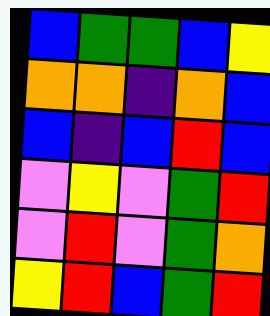[["blue", "green", "green", "blue", "yellow"], ["orange", "orange", "indigo", "orange", "blue"], ["blue", "indigo", "blue", "red", "blue"], ["violet", "yellow", "violet", "green", "red"], ["violet", "red", "violet", "green", "orange"], ["yellow", "red", "blue", "green", "red"]]